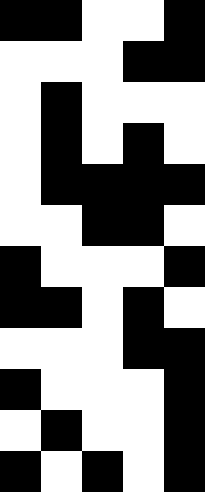[["black", "black", "white", "white", "black"], ["white", "white", "white", "black", "black"], ["white", "black", "white", "white", "white"], ["white", "black", "white", "black", "white"], ["white", "black", "black", "black", "black"], ["white", "white", "black", "black", "white"], ["black", "white", "white", "white", "black"], ["black", "black", "white", "black", "white"], ["white", "white", "white", "black", "black"], ["black", "white", "white", "white", "black"], ["white", "black", "white", "white", "black"], ["black", "white", "black", "white", "black"]]